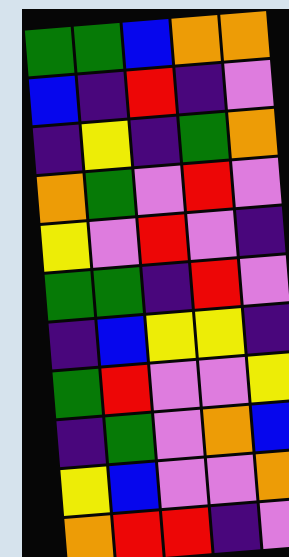[["green", "green", "blue", "orange", "orange"], ["blue", "indigo", "red", "indigo", "violet"], ["indigo", "yellow", "indigo", "green", "orange"], ["orange", "green", "violet", "red", "violet"], ["yellow", "violet", "red", "violet", "indigo"], ["green", "green", "indigo", "red", "violet"], ["indigo", "blue", "yellow", "yellow", "indigo"], ["green", "red", "violet", "violet", "yellow"], ["indigo", "green", "violet", "orange", "blue"], ["yellow", "blue", "violet", "violet", "orange"], ["orange", "red", "red", "indigo", "violet"]]